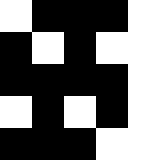[["white", "black", "black", "black", "white"], ["black", "white", "black", "white", "white"], ["black", "black", "black", "black", "white"], ["white", "black", "white", "black", "white"], ["black", "black", "black", "white", "white"]]